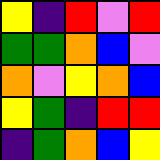[["yellow", "indigo", "red", "violet", "red"], ["green", "green", "orange", "blue", "violet"], ["orange", "violet", "yellow", "orange", "blue"], ["yellow", "green", "indigo", "red", "red"], ["indigo", "green", "orange", "blue", "yellow"]]